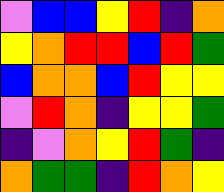[["violet", "blue", "blue", "yellow", "red", "indigo", "orange"], ["yellow", "orange", "red", "red", "blue", "red", "green"], ["blue", "orange", "orange", "blue", "red", "yellow", "yellow"], ["violet", "red", "orange", "indigo", "yellow", "yellow", "green"], ["indigo", "violet", "orange", "yellow", "red", "green", "indigo"], ["orange", "green", "green", "indigo", "red", "orange", "yellow"]]